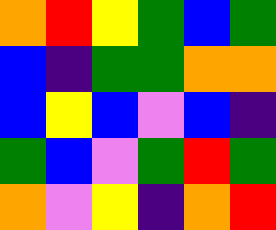[["orange", "red", "yellow", "green", "blue", "green"], ["blue", "indigo", "green", "green", "orange", "orange"], ["blue", "yellow", "blue", "violet", "blue", "indigo"], ["green", "blue", "violet", "green", "red", "green"], ["orange", "violet", "yellow", "indigo", "orange", "red"]]